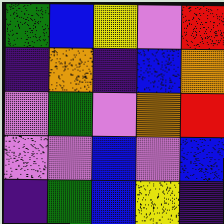[["green", "blue", "yellow", "violet", "red"], ["indigo", "orange", "indigo", "blue", "orange"], ["violet", "green", "violet", "orange", "red"], ["violet", "violet", "blue", "violet", "blue"], ["indigo", "green", "blue", "yellow", "indigo"]]